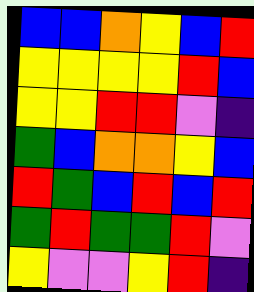[["blue", "blue", "orange", "yellow", "blue", "red"], ["yellow", "yellow", "yellow", "yellow", "red", "blue"], ["yellow", "yellow", "red", "red", "violet", "indigo"], ["green", "blue", "orange", "orange", "yellow", "blue"], ["red", "green", "blue", "red", "blue", "red"], ["green", "red", "green", "green", "red", "violet"], ["yellow", "violet", "violet", "yellow", "red", "indigo"]]